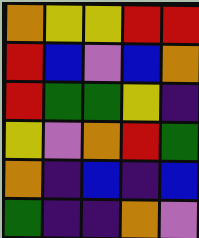[["orange", "yellow", "yellow", "red", "red"], ["red", "blue", "violet", "blue", "orange"], ["red", "green", "green", "yellow", "indigo"], ["yellow", "violet", "orange", "red", "green"], ["orange", "indigo", "blue", "indigo", "blue"], ["green", "indigo", "indigo", "orange", "violet"]]